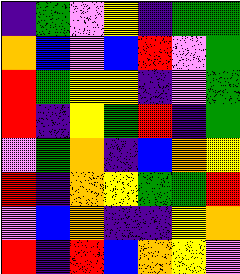[["indigo", "green", "violet", "yellow", "indigo", "green", "green"], ["orange", "blue", "violet", "blue", "red", "violet", "green"], ["red", "green", "yellow", "yellow", "indigo", "violet", "green"], ["red", "indigo", "yellow", "green", "red", "indigo", "green"], ["violet", "green", "orange", "indigo", "blue", "orange", "yellow"], ["red", "indigo", "orange", "yellow", "green", "green", "red"], ["violet", "blue", "orange", "indigo", "indigo", "yellow", "orange"], ["red", "indigo", "red", "blue", "orange", "yellow", "violet"]]